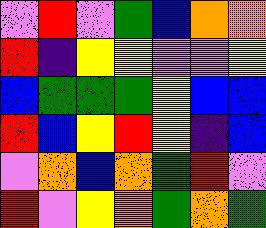[["violet", "red", "violet", "green", "blue", "orange", "orange"], ["red", "indigo", "yellow", "yellow", "violet", "violet", "yellow"], ["blue", "green", "green", "green", "yellow", "blue", "blue"], ["red", "blue", "yellow", "red", "yellow", "indigo", "blue"], ["violet", "orange", "blue", "orange", "green", "red", "violet"], ["red", "violet", "yellow", "orange", "green", "orange", "green"]]